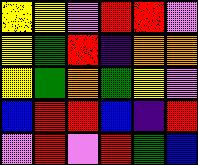[["yellow", "yellow", "violet", "red", "red", "violet"], ["yellow", "green", "red", "indigo", "orange", "orange"], ["yellow", "green", "orange", "green", "yellow", "violet"], ["blue", "red", "red", "blue", "indigo", "red"], ["violet", "red", "violet", "red", "green", "blue"]]